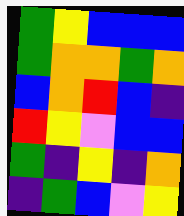[["green", "yellow", "blue", "blue", "blue"], ["green", "orange", "orange", "green", "orange"], ["blue", "orange", "red", "blue", "indigo"], ["red", "yellow", "violet", "blue", "blue"], ["green", "indigo", "yellow", "indigo", "orange"], ["indigo", "green", "blue", "violet", "yellow"]]